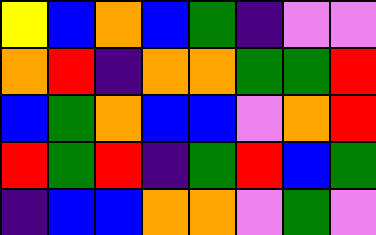[["yellow", "blue", "orange", "blue", "green", "indigo", "violet", "violet"], ["orange", "red", "indigo", "orange", "orange", "green", "green", "red"], ["blue", "green", "orange", "blue", "blue", "violet", "orange", "red"], ["red", "green", "red", "indigo", "green", "red", "blue", "green"], ["indigo", "blue", "blue", "orange", "orange", "violet", "green", "violet"]]